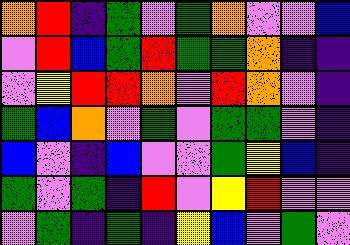[["orange", "red", "indigo", "green", "violet", "green", "orange", "violet", "violet", "blue"], ["violet", "red", "blue", "green", "red", "green", "green", "orange", "indigo", "indigo"], ["violet", "yellow", "red", "red", "orange", "violet", "red", "orange", "violet", "indigo"], ["green", "blue", "orange", "violet", "green", "violet", "green", "green", "violet", "indigo"], ["blue", "violet", "indigo", "blue", "violet", "violet", "green", "yellow", "blue", "indigo"], ["green", "violet", "green", "indigo", "red", "violet", "yellow", "red", "violet", "violet"], ["violet", "green", "indigo", "green", "indigo", "yellow", "blue", "violet", "green", "violet"]]